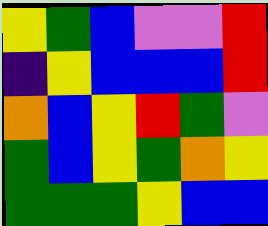[["yellow", "green", "blue", "violet", "violet", "red"], ["indigo", "yellow", "blue", "blue", "blue", "red"], ["orange", "blue", "yellow", "red", "green", "violet"], ["green", "blue", "yellow", "green", "orange", "yellow"], ["green", "green", "green", "yellow", "blue", "blue"]]